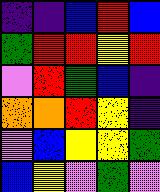[["indigo", "indigo", "blue", "red", "blue"], ["green", "red", "red", "yellow", "red"], ["violet", "red", "green", "blue", "indigo"], ["orange", "orange", "red", "yellow", "indigo"], ["violet", "blue", "yellow", "yellow", "green"], ["blue", "yellow", "violet", "green", "violet"]]